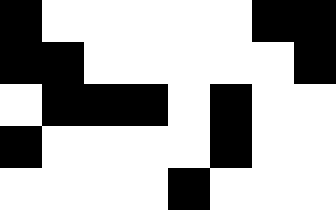[["black", "white", "white", "white", "white", "white", "black", "black"], ["black", "black", "white", "white", "white", "white", "white", "black"], ["white", "black", "black", "black", "white", "black", "white", "white"], ["black", "white", "white", "white", "white", "black", "white", "white"], ["white", "white", "white", "white", "black", "white", "white", "white"]]